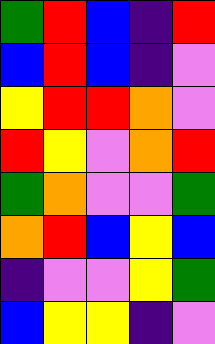[["green", "red", "blue", "indigo", "red"], ["blue", "red", "blue", "indigo", "violet"], ["yellow", "red", "red", "orange", "violet"], ["red", "yellow", "violet", "orange", "red"], ["green", "orange", "violet", "violet", "green"], ["orange", "red", "blue", "yellow", "blue"], ["indigo", "violet", "violet", "yellow", "green"], ["blue", "yellow", "yellow", "indigo", "violet"]]